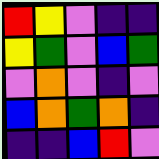[["red", "yellow", "violet", "indigo", "indigo"], ["yellow", "green", "violet", "blue", "green"], ["violet", "orange", "violet", "indigo", "violet"], ["blue", "orange", "green", "orange", "indigo"], ["indigo", "indigo", "blue", "red", "violet"]]